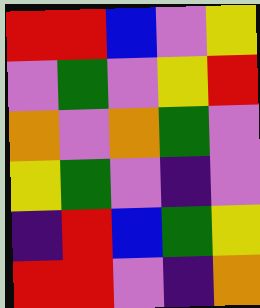[["red", "red", "blue", "violet", "yellow"], ["violet", "green", "violet", "yellow", "red"], ["orange", "violet", "orange", "green", "violet"], ["yellow", "green", "violet", "indigo", "violet"], ["indigo", "red", "blue", "green", "yellow"], ["red", "red", "violet", "indigo", "orange"]]